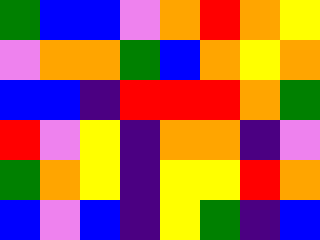[["green", "blue", "blue", "violet", "orange", "red", "orange", "yellow"], ["violet", "orange", "orange", "green", "blue", "orange", "yellow", "orange"], ["blue", "blue", "indigo", "red", "red", "red", "orange", "green"], ["red", "violet", "yellow", "indigo", "orange", "orange", "indigo", "violet"], ["green", "orange", "yellow", "indigo", "yellow", "yellow", "red", "orange"], ["blue", "violet", "blue", "indigo", "yellow", "green", "indigo", "blue"]]